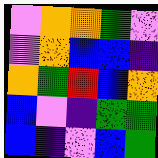[["violet", "orange", "orange", "green", "violet"], ["violet", "orange", "blue", "blue", "indigo"], ["orange", "green", "red", "blue", "orange"], ["blue", "violet", "indigo", "green", "green"], ["blue", "indigo", "violet", "blue", "green"]]